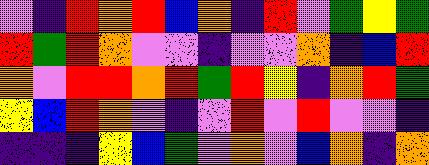[["violet", "indigo", "red", "orange", "red", "blue", "orange", "indigo", "red", "violet", "green", "yellow", "green"], ["red", "green", "red", "orange", "violet", "violet", "indigo", "violet", "violet", "orange", "indigo", "blue", "red"], ["orange", "violet", "red", "red", "orange", "red", "green", "red", "yellow", "indigo", "orange", "red", "green"], ["yellow", "blue", "red", "orange", "violet", "indigo", "violet", "red", "violet", "red", "violet", "violet", "indigo"], ["indigo", "indigo", "indigo", "yellow", "blue", "green", "violet", "orange", "violet", "blue", "orange", "indigo", "orange"]]